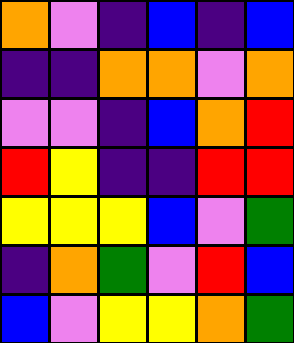[["orange", "violet", "indigo", "blue", "indigo", "blue"], ["indigo", "indigo", "orange", "orange", "violet", "orange"], ["violet", "violet", "indigo", "blue", "orange", "red"], ["red", "yellow", "indigo", "indigo", "red", "red"], ["yellow", "yellow", "yellow", "blue", "violet", "green"], ["indigo", "orange", "green", "violet", "red", "blue"], ["blue", "violet", "yellow", "yellow", "orange", "green"]]